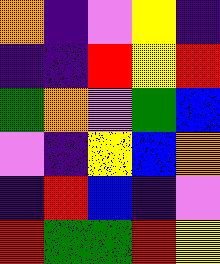[["orange", "indigo", "violet", "yellow", "indigo"], ["indigo", "indigo", "red", "yellow", "red"], ["green", "orange", "violet", "green", "blue"], ["violet", "indigo", "yellow", "blue", "orange"], ["indigo", "red", "blue", "indigo", "violet"], ["red", "green", "green", "red", "yellow"]]